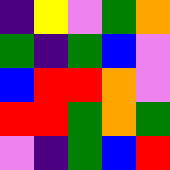[["indigo", "yellow", "violet", "green", "orange"], ["green", "indigo", "green", "blue", "violet"], ["blue", "red", "red", "orange", "violet"], ["red", "red", "green", "orange", "green"], ["violet", "indigo", "green", "blue", "red"]]